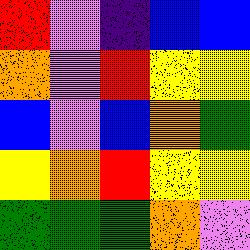[["red", "violet", "indigo", "blue", "blue"], ["orange", "violet", "red", "yellow", "yellow"], ["blue", "violet", "blue", "orange", "green"], ["yellow", "orange", "red", "yellow", "yellow"], ["green", "green", "green", "orange", "violet"]]